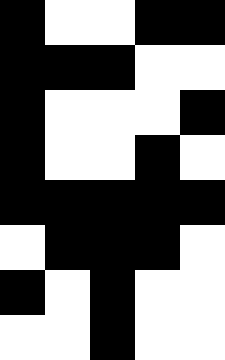[["black", "white", "white", "black", "black"], ["black", "black", "black", "white", "white"], ["black", "white", "white", "white", "black"], ["black", "white", "white", "black", "white"], ["black", "black", "black", "black", "black"], ["white", "black", "black", "black", "white"], ["black", "white", "black", "white", "white"], ["white", "white", "black", "white", "white"]]